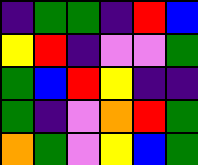[["indigo", "green", "green", "indigo", "red", "blue"], ["yellow", "red", "indigo", "violet", "violet", "green"], ["green", "blue", "red", "yellow", "indigo", "indigo"], ["green", "indigo", "violet", "orange", "red", "green"], ["orange", "green", "violet", "yellow", "blue", "green"]]